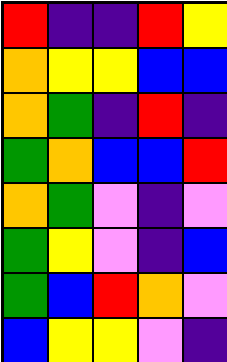[["red", "indigo", "indigo", "red", "yellow"], ["orange", "yellow", "yellow", "blue", "blue"], ["orange", "green", "indigo", "red", "indigo"], ["green", "orange", "blue", "blue", "red"], ["orange", "green", "violet", "indigo", "violet"], ["green", "yellow", "violet", "indigo", "blue"], ["green", "blue", "red", "orange", "violet"], ["blue", "yellow", "yellow", "violet", "indigo"]]